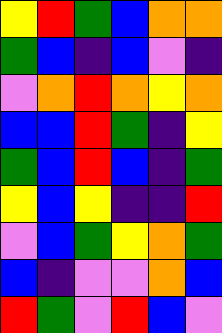[["yellow", "red", "green", "blue", "orange", "orange"], ["green", "blue", "indigo", "blue", "violet", "indigo"], ["violet", "orange", "red", "orange", "yellow", "orange"], ["blue", "blue", "red", "green", "indigo", "yellow"], ["green", "blue", "red", "blue", "indigo", "green"], ["yellow", "blue", "yellow", "indigo", "indigo", "red"], ["violet", "blue", "green", "yellow", "orange", "green"], ["blue", "indigo", "violet", "violet", "orange", "blue"], ["red", "green", "violet", "red", "blue", "violet"]]